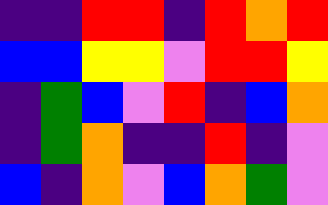[["indigo", "indigo", "red", "red", "indigo", "red", "orange", "red"], ["blue", "blue", "yellow", "yellow", "violet", "red", "red", "yellow"], ["indigo", "green", "blue", "violet", "red", "indigo", "blue", "orange"], ["indigo", "green", "orange", "indigo", "indigo", "red", "indigo", "violet"], ["blue", "indigo", "orange", "violet", "blue", "orange", "green", "violet"]]